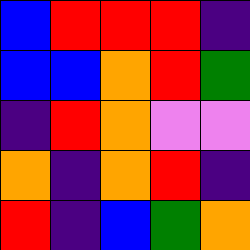[["blue", "red", "red", "red", "indigo"], ["blue", "blue", "orange", "red", "green"], ["indigo", "red", "orange", "violet", "violet"], ["orange", "indigo", "orange", "red", "indigo"], ["red", "indigo", "blue", "green", "orange"]]